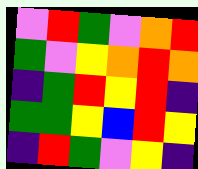[["violet", "red", "green", "violet", "orange", "red"], ["green", "violet", "yellow", "orange", "red", "orange"], ["indigo", "green", "red", "yellow", "red", "indigo"], ["green", "green", "yellow", "blue", "red", "yellow"], ["indigo", "red", "green", "violet", "yellow", "indigo"]]